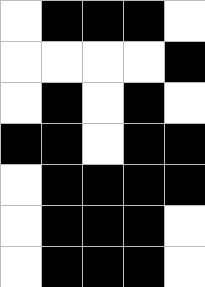[["white", "black", "black", "black", "white"], ["white", "white", "white", "white", "black"], ["white", "black", "white", "black", "white"], ["black", "black", "white", "black", "black"], ["white", "black", "black", "black", "black"], ["white", "black", "black", "black", "white"], ["white", "black", "black", "black", "white"]]